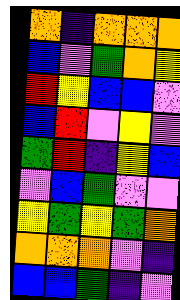[["orange", "indigo", "orange", "orange", "orange"], ["blue", "violet", "green", "orange", "yellow"], ["red", "yellow", "blue", "blue", "violet"], ["blue", "red", "violet", "yellow", "violet"], ["green", "red", "indigo", "yellow", "blue"], ["violet", "blue", "green", "violet", "violet"], ["yellow", "green", "yellow", "green", "orange"], ["orange", "orange", "orange", "violet", "indigo"], ["blue", "blue", "green", "indigo", "violet"]]